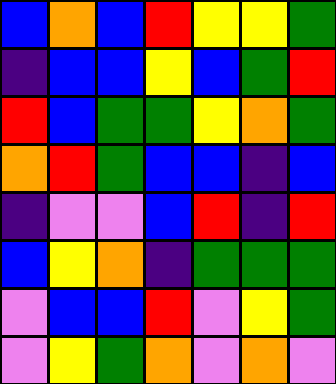[["blue", "orange", "blue", "red", "yellow", "yellow", "green"], ["indigo", "blue", "blue", "yellow", "blue", "green", "red"], ["red", "blue", "green", "green", "yellow", "orange", "green"], ["orange", "red", "green", "blue", "blue", "indigo", "blue"], ["indigo", "violet", "violet", "blue", "red", "indigo", "red"], ["blue", "yellow", "orange", "indigo", "green", "green", "green"], ["violet", "blue", "blue", "red", "violet", "yellow", "green"], ["violet", "yellow", "green", "orange", "violet", "orange", "violet"]]